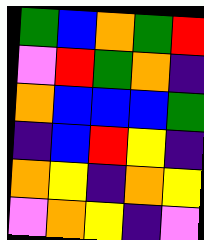[["green", "blue", "orange", "green", "red"], ["violet", "red", "green", "orange", "indigo"], ["orange", "blue", "blue", "blue", "green"], ["indigo", "blue", "red", "yellow", "indigo"], ["orange", "yellow", "indigo", "orange", "yellow"], ["violet", "orange", "yellow", "indigo", "violet"]]